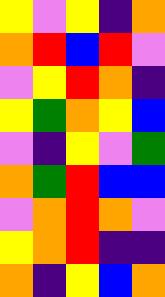[["yellow", "violet", "yellow", "indigo", "orange"], ["orange", "red", "blue", "red", "violet"], ["violet", "yellow", "red", "orange", "indigo"], ["yellow", "green", "orange", "yellow", "blue"], ["violet", "indigo", "yellow", "violet", "green"], ["orange", "green", "red", "blue", "blue"], ["violet", "orange", "red", "orange", "violet"], ["yellow", "orange", "red", "indigo", "indigo"], ["orange", "indigo", "yellow", "blue", "orange"]]